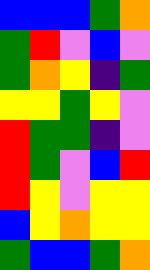[["blue", "blue", "blue", "green", "orange"], ["green", "red", "violet", "blue", "violet"], ["green", "orange", "yellow", "indigo", "green"], ["yellow", "yellow", "green", "yellow", "violet"], ["red", "green", "green", "indigo", "violet"], ["red", "green", "violet", "blue", "red"], ["red", "yellow", "violet", "yellow", "yellow"], ["blue", "yellow", "orange", "yellow", "yellow"], ["green", "blue", "blue", "green", "orange"]]